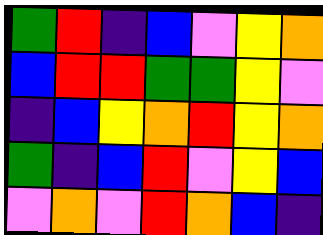[["green", "red", "indigo", "blue", "violet", "yellow", "orange"], ["blue", "red", "red", "green", "green", "yellow", "violet"], ["indigo", "blue", "yellow", "orange", "red", "yellow", "orange"], ["green", "indigo", "blue", "red", "violet", "yellow", "blue"], ["violet", "orange", "violet", "red", "orange", "blue", "indigo"]]